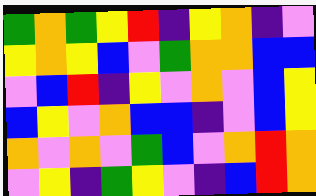[["green", "orange", "green", "yellow", "red", "indigo", "yellow", "orange", "indigo", "violet"], ["yellow", "orange", "yellow", "blue", "violet", "green", "orange", "orange", "blue", "blue"], ["violet", "blue", "red", "indigo", "yellow", "violet", "orange", "violet", "blue", "yellow"], ["blue", "yellow", "violet", "orange", "blue", "blue", "indigo", "violet", "blue", "yellow"], ["orange", "violet", "orange", "violet", "green", "blue", "violet", "orange", "red", "orange"], ["violet", "yellow", "indigo", "green", "yellow", "violet", "indigo", "blue", "red", "orange"]]